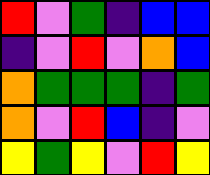[["red", "violet", "green", "indigo", "blue", "blue"], ["indigo", "violet", "red", "violet", "orange", "blue"], ["orange", "green", "green", "green", "indigo", "green"], ["orange", "violet", "red", "blue", "indigo", "violet"], ["yellow", "green", "yellow", "violet", "red", "yellow"]]